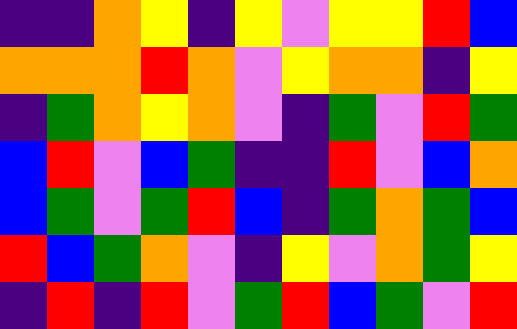[["indigo", "indigo", "orange", "yellow", "indigo", "yellow", "violet", "yellow", "yellow", "red", "blue"], ["orange", "orange", "orange", "red", "orange", "violet", "yellow", "orange", "orange", "indigo", "yellow"], ["indigo", "green", "orange", "yellow", "orange", "violet", "indigo", "green", "violet", "red", "green"], ["blue", "red", "violet", "blue", "green", "indigo", "indigo", "red", "violet", "blue", "orange"], ["blue", "green", "violet", "green", "red", "blue", "indigo", "green", "orange", "green", "blue"], ["red", "blue", "green", "orange", "violet", "indigo", "yellow", "violet", "orange", "green", "yellow"], ["indigo", "red", "indigo", "red", "violet", "green", "red", "blue", "green", "violet", "red"]]